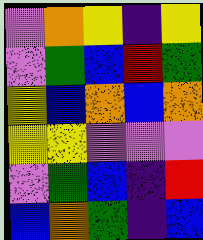[["violet", "orange", "yellow", "indigo", "yellow"], ["violet", "green", "blue", "red", "green"], ["yellow", "blue", "orange", "blue", "orange"], ["yellow", "yellow", "violet", "violet", "violet"], ["violet", "green", "blue", "indigo", "red"], ["blue", "orange", "green", "indigo", "blue"]]